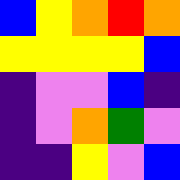[["blue", "yellow", "orange", "red", "orange"], ["yellow", "yellow", "yellow", "yellow", "blue"], ["indigo", "violet", "violet", "blue", "indigo"], ["indigo", "violet", "orange", "green", "violet"], ["indigo", "indigo", "yellow", "violet", "blue"]]